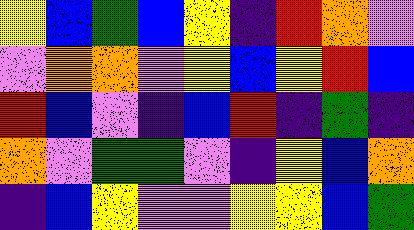[["yellow", "blue", "green", "blue", "yellow", "indigo", "red", "orange", "violet"], ["violet", "orange", "orange", "violet", "yellow", "blue", "yellow", "red", "blue"], ["red", "blue", "violet", "indigo", "blue", "red", "indigo", "green", "indigo"], ["orange", "violet", "green", "green", "violet", "indigo", "yellow", "blue", "orange"], ["indigo", "blue", "yellow", "violet", "violet", "yellow", "yellow", "blue", "green"]]